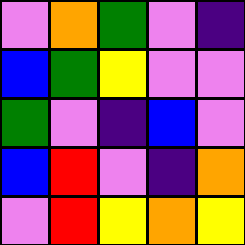[["violet", "orange", "green", "violet", "indigo"], ["blue", "green", "yellow", "violet", "violet"], ["green", "violet", "indigo", "blue", "violet"], ["blue", "red", "violet", "indigo", "orange"], ["violet", "red", "yellow", "orange", "yellow"]]